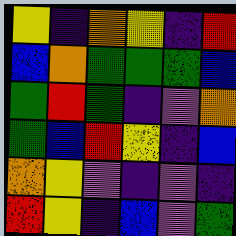[["yellow", "indigo", "orange", "yellow", "indigo", "red"], ["blue", "orange", "green", "green", "green", "blue"], ["green", "red", "green", "indigo", "violet", "orange"], ["green", "blue", "red", "yellow", "indigo", "blue"], ["orange", "yellow", "violet", "indigo", "violet", "indigo"], ["red", "yellow", "indigo", "blue", "violet", "green"]]